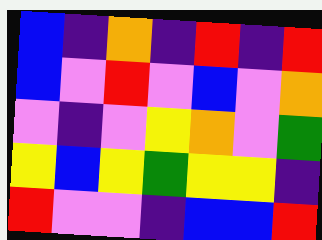[["blue", "indigo", "orange", "indigo", "red", "indigo", "red"], ["blue", "violet", "red", "violet", "blue", "violet", "orange"], ["violet", "indigo", "violet", "yellow", "orange", "violet", "green"], ["yellow", "blue", "yellow", "green", "yellow", "yellow", "indigo"], ["red", "violet", "violet", "indigo", "blue", "blue", "red"]]